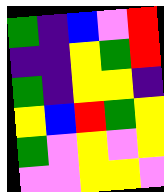[["green", "indigo", "blue", "violet", "red"], ["indigo", "indigo", "yellow", "green", "red"], ["green", "indigo", "yellow", "yellow", "indigo"], ["yellow", "blue", "red", "green", "yellow"], ["green", "violet", "yellow", "violet", "yellow"], ["violet", "violet", "yellow", "yellow", "violet"]]